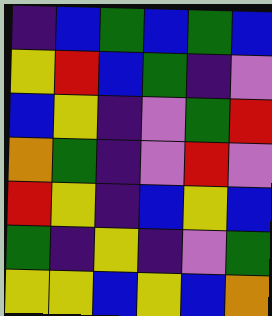[["indigo", "blue", "green", "blue", "green", "blue"], ["yellow", "red", "blue", "green", "indigo", "violet"], ["blue", "yellow", "indigo", "violet", "green", "red"], ["orange", "green", "indigo", "violet", "red", "violet"], ["red", "yellow", "indigo", "blue", "yellow", "blue"], ["green", "indigo", "yellow", "indigo", "violet", "green"], ["yellow", "yellow", "blue", "yellow", "blue", "orange"]]